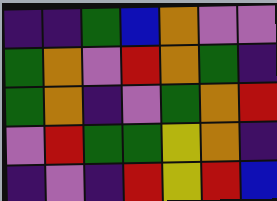[["indigo", "indigo", "green", "blue", "orange", "violet", "violet"], ["green", "orange", "violet", "red", "orange", "green", "indigo"], ["green", "orange", "indigo", "violet", "green", "orange", "red"], ["violet", "red", "green", "green", "yellow", "orange", "indigo"], ["indigo", "violet", "indigo", "red", "yellow", "red", "blue"]]